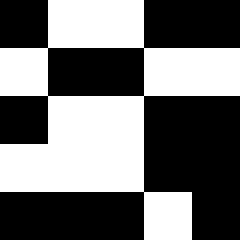[["black", "white", "white", "black", "black"], ["white", "black", "black", "white", "white"], ["black", "white", "white", "black", "black"], ["white", "white", "white", "black", "black"], ["black", "black", "black", "white", "black"]]